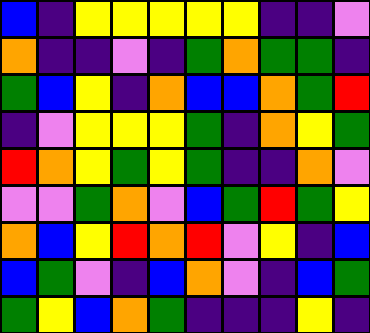[["blue", "indigo", "yellow", "yellow", "yellow", "yellow", "yellow", "indigo", "indigo", "violet"], ["orange", "indigo", "indigo", "violet", "indigo", "green", "orange", "green", "green", "indigo"], ["green", "blue", "yellow", "indigo", "orange", "blue", "blue", "orange", "green", "red"], ["indigo", "violet", "yellow", "yellow", "yellow", "green", "indigo", "orange", "yellow", "green"], ["red", "orange", "yellow", "green", "yellow", "green", "indigo", "indigo", "orange", "violet"], ["violet", "violet", "green", "orange", "violet", "blue", "green", "red", "green", "yellow"], ["orange", "blue", "yellow", "red", "orange", "red", "violet", "yellow", "indigo", "blue"], ["blue", "green", "violet", "indigo", "blue", "orange", "violet", "indigo", "blue", "green"], ["green", "yellow", "blue", "orange", "green", "indigo", "indigo", "indigo", "yellow", "indigo"]]